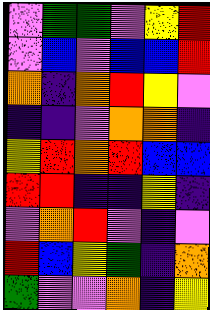[["violet", "green", "green", "violet", "yellow", "red"], ["violet", "blue", "violet", "blue", "blue", "red"], ["orange", "indigo", "orange", "red", "yellow", "violet"], ["indigo", "indigo", "violet", "orange", "orange", "indigo"], ["yellow", "red", "orange", "red", "blue", "blue"], ["red", "red", "indigo", "indigo", "yellow", "indigo"], ["violet", "orange", "red", "violet", "indigo", "violet"], ["red", "blue", "yellow", "green", "indigo", "orange"], ["green", "violet", "violet", "orange", "indigo", "yellow"]]